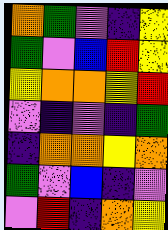[["orange", "green", "violet", "indigo", "yellow"], ["green", "violet", "blue", "red", "yellow"], ["yellow", "orange", "orange", "yellow", "red"], ["violet", "indigo", "violet", "indigo", "green"], ["indigo", "orange", "orange", "yellow", "orange"], ["green", "violet", "blue", "indigo", "violet"], ["violet", "red", "indigo", "orange", "yellow"]]